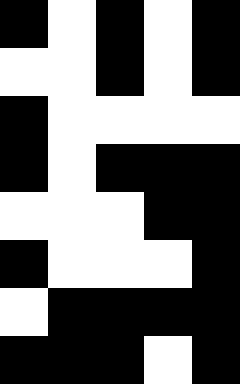[["black", "white", "black", "white", "black"], ["white", "white", "black", "white", "black"], ["black", "white", "white", "white", "white"], ["black", "white", "black", "black", "black"], ["white", "white", "white", "black", "black"], ["black", "white", "white", "white", "black"], ["white", "black", "black", "black", "black"], ["black", "black", "black", "white", "black"]]